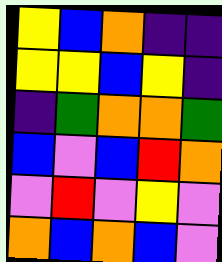[["yellow", "blue", "orange", "indigo", "indigo"], ["yellow", "yellow", "blue", "yellow", "indigo"], ["indigo", "green", "orange", "orange", "green"], ["blue", "violet", "blue", "red", "orange"], ["violet", "red", "violet", "yellow", "violet"], ["orange", "blue", "orange", "blue", "violet"]]